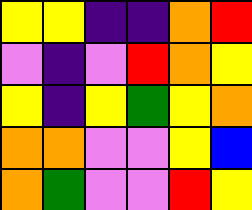[["yellow", "yellow", "indigo", "indigo", "orange", "red"], ["violet", "indigo", "violet", "red", "orange", "yellow"], ["yellow", "indigo", "yellow", "green", "yellow", "orange"], ["orange", "orange", "violet", "violet", "yellow", "blue"], ["orange", "green", "violet", "violet", "red", "yellow"]]